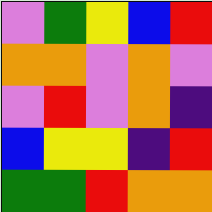[["violet", "green", "yellow", "blue", "red"], ["orange", "orange", "violet", "orange", "violet"], ["violet", "red", "violet", "orange", "indigo"], ["blue", "yellow", "yellow", "indigo", "red"], ["green", "green", "red", "orange", "orange"]]